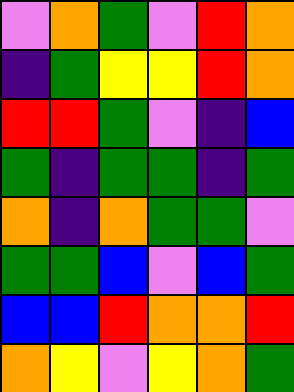[["violet", "orange", "green", "violet", "red", "orange"], ["indigo", "green", "yellow", "yellow", "red", "orange"], ["red", "red", "green", "violet", "indigo", "blue"], ["green", "indigo", "green", "green", "indigo", "green"], ["orange", "indigo", "orange", "green", "green", "violet"], ["green", "green", "blue", "violet", "blue", "green"], ["blue", "blue", "red", "orange", "orange", "red"], ["orange", "yellow", "violet", "yellow", "orange", "green"]]